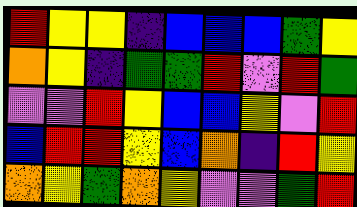[["red", "yellow", "yellow", "indigo", "blue", "blue", "blue", "green", "yellow"], ["orange", "yellow", "indigo", "green", "green", "red", "violet", "red", "green"], ["violet", "violet", "red", "yellow", "blue", "blue", "yellow", "violet", "red"], ["blue", "red", "red", "yellow", "blue", "orange", "indigo", "red", "yellow"], ["orange", "yellow", "green", "orange", "yellow", "violet", "violet", "green", "red"]]